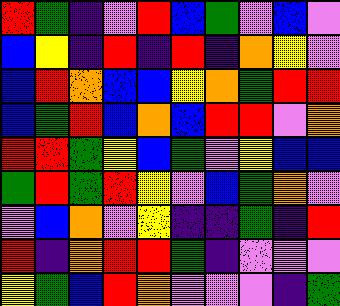[["red", "green", "indigo", "violet", "red", "blue", "green", "violet", "blue", "violet"], ["blue", "yellow", "indigo", "red", "indigo", "red", "indigo", "orange", "yellow", "violet"], ["blue", "red", "orange", "blue", "blue", "yellow", "orange", "green", "red", "red"], ["blue", "green", "red", "blue", "orange", "blue", "red", "red", "violet", "orange"], ["red", "red", "green", "yellow", "blue", "green", "violet", "yellow", "blue", "blue"], ["green", "red", "green", "red", "yellow", "violet", "blue", "green", "orange", "violet"], ["violet", "blue", "orange", "violet", "yellow", "indigo", "indigo", "green", "indigo", "red"], ["red", "indigo", "orange", "red", "red", "green", "indigo", "violet", "violet", "violet"], ["yellow", "green", "blue", "red", "orange", "violet", "violet", "violet", "indigo", "green"]]